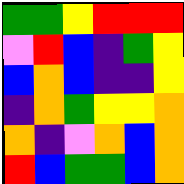[["green", "green", "yellow", "red", "red", "red"], ["violet", "red", "blue", "indigo", "green", "yellow"], ["blue", "orange", "blue", "indigo", "indigo", "yellow"], ["indigo", "orange", "green", "yellow", "yellow", "orange"], ["orange", "indigo", "violet", "orange", "blue", "orange"], ["red", "blue", "green", "green", "blue", "orange"]]